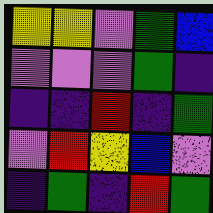[["yellow", "yellow", "violet", "green", "blue"], ["violet", "violet", "violet", "green", "indigo"], ["indigo", "indigo", "red", "indigo", "green"], ["violet", "red", "yellow", "blue", "violet"], ["indigo", "green", "indigo", "red", "green"]]